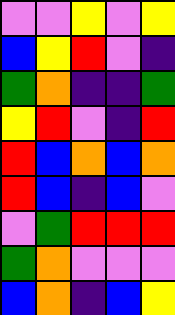[["violet", "violet", "yellow", "violet", "yellow"], ["blue", "yellow", "red", "violet", "indigo"], ["green", "orange", "indigo", "indigo", "green"], ["yellow", "red", "violet", "indigo", "red"], ["red", "blue", "orange", "blue", "orange"], ["red", "blue", "indigo", "blue", "violet"], ["violet", "green", "red", "red", "red"], ["green", "orange", "violet", "violet", "violet"], ["blue", "orange", "indigo", "blue", "yellow"]]